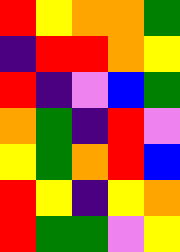[["red", "yellow", "orange", "orange", "green"], ["indigo", "red", "red", "orange", "yellow"], ["red", "indigo", "violet", "blue", "green"], ["orange", "green", "indigo", "red", "violet"], ["yellow", "green", "orange", "red", "blue"], ["red", "yellow", "indigo", "yellow", "orange"], ["red", "green", "green", "violet", "yellow"]]